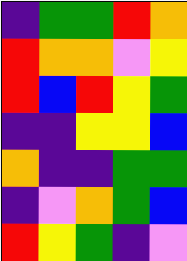[["indigo", "green", "green", "red", "orange"], ["red", "orange", "orange", "violet", "yellow"], ["red", "blue", "red", "yellow", "green"], ["indigo", "indigo", "yellow", "yellow", "blue"], ["orange", "indigo", "indigo", "green", "green"], ["indigo", "violet", "orange", "green", "blue"], ["red", "yellow", "green", "indigo", "violet"]]